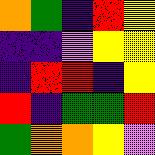[["orange", "green", "indigo", "red", "yellow"], ["indigo", "indigo", "violet", "yellow", "yellow"], ["indigo", "red", "red", "indigo", "yellow"], ["red", "indigo", "green", "green", "red"], ["green", "orange", "orange", "yellow", "violet"]]